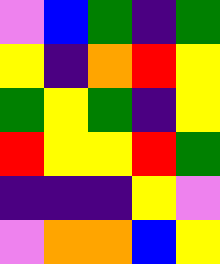[["violet", "blue", "green", "indigo", "green"], ["yellow", "indigo", "orange", "red", "yellow"], ["green", "yellow", "green", "indigo", "yellow"], ["red", "yellow", "yellow", "red", "green"], ["indigo", "indigo", "indigo", "yellow", "violet"], ["violet", "orange", "orange", "blue", "yellow"]]